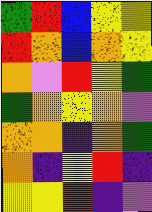[["green", "red", "blue", "yellow", "yellow"], ["red", "orange", "blue", "orange", "yellow"], ["orange", "violet", "red", "yellow", "green"], ["green", "orange", "yellow", "orange", "violet"], ["orange", "orange", "indigo", "orange", "green"], ["orange", "indigo", "yellow", "red", "indigo"], ["yellow", "yellow", "red", "indigo", "violet"]]